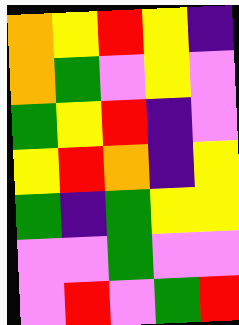[["orange", "yellow", "red", "yellow", "indigo"], ["orange", "green", "violet", "yellow", "violet"], ["green", "yellow", "red", "indigo", "violet"], ["yellow", "red", "orange", "indigo", "yellow"], ["green", "indigo", "green", "yellow", "yellow"], ["violet", "violet", "green", "violet", "violet"], ["violet", "red", "violet", "green", "red"]]